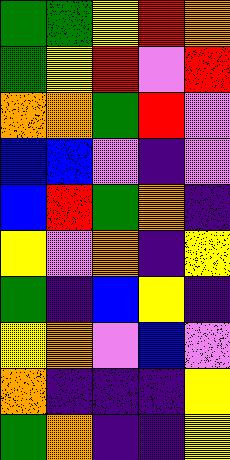[["green", "green", "yellow", "red", "orange"], ["green", "yellow", "red", "violet", "red"], ["orange", "orange", "green", "red", "violet"], ["blue", "blue", "violet", "indigo", "violet"], ["blue", "red", "green", "orange", "indigo"], ["yellow", "violet", "orange", "indigo", "yellow"], ["green", "indigo", "blue", "yellow", "indigo"], ["yellow", "orange", "violet", "blue", "violet"], ["orange", "indigo", "indigo", "indigo", "yellow"], ["green", "orange", "indigo", "indigo", "yellow"]]